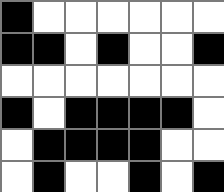[["black", "white", "white", "white", "white", "white", "white"], ["black", "black", "white", "black", "white", "white", "black"], ["white", "white", "white", "white", "white", "white", "white"], ["black", "white", "black", "black", "black", "black", "white"], ["white", "black", "black", "black", "black", "white", "white"], ["white", "black", "white", "white", "black", "white", "black"]]